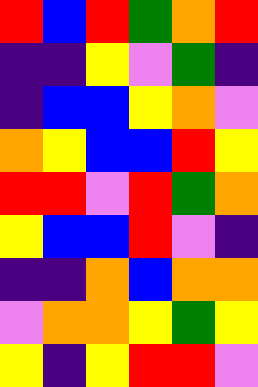[["red", "blue", "red", "green", "orange", "red"], ["indigo", "indigo", "yellow", "violet", "green", "indigo"], ["indigo", "blue", "blue", "yellow", "orange", "violet"], ["orange", "yellow", "blue", "blue", "red", "yellow"], ["red", "red", "violet", "red", "green", "orange"], ["yellow", "blue", "blue", "red", "violet", "indigo"], ["indigo", "indigo", "orange", "blue", "orange", "orange"], ["violet", "orange", "orange", "yellow", "green", "yellow"], ["yellow", "indigo", "yellow", "red", "red", "violet"]]